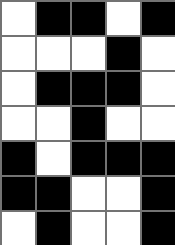[["white", "black", "black", "white", "black"], ["white", "white", "white", "black", "white"], ["white", "black", "black", "black", "white"], ["white", "white", "black", "white", "white"], ["black", "white", "black", "black", "black"], ["black", "black", "white", "white", "black"], ["white", "black", "white", "white", "black"]]